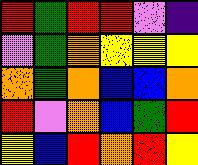[["red", "green", "red", "red", "violet", "indigo"], ["violet", "green", "orange", "yellow", "yellow", "yellow"], ["orange", "green", "orange", "blue", "blue", "orange"], ["red", "violet", "orange", "blue", "green", "red"], ["yellow", "blue", "red", "orange", "red", "yellow"]]